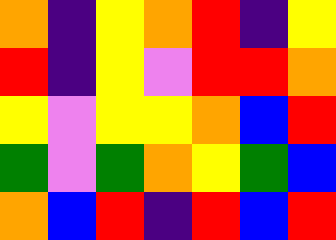[["orange", "indigo", "yellow", "orange", "red", "indigo", "yellow"], ["red", "indigo", "yellow", "violet", "red", "red", "orange"], ["yellow", "violet", "yellow", "yellow", "orange", "blue", "red"], ["green", "violet", "green", "orange", "yellow", "green", "blue"], ["orange", "blue", "red", "indigo", "red", "blue", "red"]]